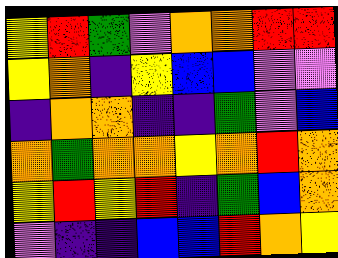[["yellow", "red", "green", "violet", "orange", "orange", "red", "red"], ["yellow", "orange", "indigo", "yellow", "blue", "blue", "violet", "violet"], ["indigo", "orange", "orange", "indigo", "indigo", "green", "violet", "blue"], ["orange", "green", "orange", "orange", "yellow", "orange", "red", "orange"], ["yellow", "red", "yellow", "red", "indigo", "green", "blue", "orange"], ["violet", "indigo", "indigo", "blue", "blue", "red", "orange", "yellow"]]